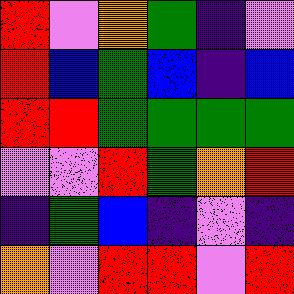[["red", "violet", "orange", "green", "indigo", "violet"], ["red", "blue", "green", "blue", "indigo", "blue"], ["red", "red", "green", "green", "green", "green"], ["violet", "violet", "red", "green", "orange", "red"], ["indigo", "green", "blue", "indigo", "violet", "indigo"], ["orange", "violet", "red", "red", "violet", "red"]]